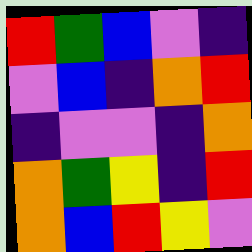[["red", "green", "blue", "violet", "indigo"], ["violet", "blue", "indigo", "orange", "red"], ["indigo", "violet", "violet", "indigo", "orange"], ["orange", "green", "yellow", "indigo", "red"], ["orange", "blue", "red", "yellow", "violet"]]